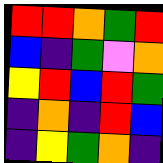[["red", "red", "orange", "green", "red"], ["blue", "indigo", "green", "violet", "orange"], ["yellow", "red", "blue", "red", "green"], ["indigo", "orange", "indigo", "red", "blue"], ["indigo", "yellow", "green", "orange", "indigo"]]